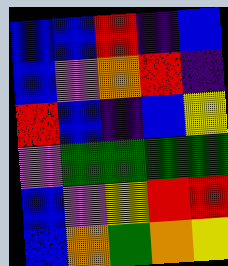[["blue", "blue", "red", "indigo", "blue"], ["blue", "violet", "orange", "red", "indigo"], ["red", "blue", "indigo", "blue", "yellow"], ["violet", "green", "green", "green", "green"], ["blue", "violet", "yellow", "red", "red"], ["blue", "orange", "green", "orange", "yellow"]]